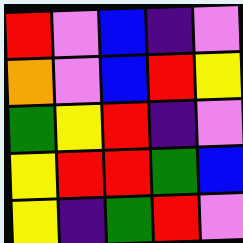[["red", "violet", "blue", "indigo", "violet"], ["orange", "violet", "blue", "red", "yellow"], ["green", "yellow", "red", "indigo", "violet"], ["yellow", "red", "red", "green", "blue"], ["yellow", "indigo", "green", "red", "violet"]]